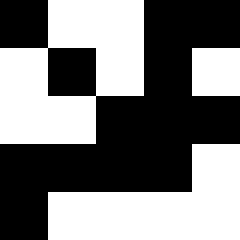[["black", "white", "white", "black", "black"], ["white", "black", "white", "black", "white"], ["white", "white", "black", "black", "black"], ["black", "black", "black", "black", "white"], ["black", "white", "white", "white", "white"]]